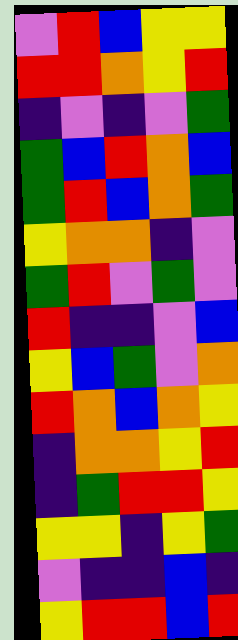[["violet", "red", "blue", "yellow", "yellow"], ["red", "red", "orange", "yellow", "red"], ["indigo", "violet", "indigo", "violet", "green"], ["green", "blue", "red", "orange", "blue"], ["green", "red", "blue", "orange", "green"], ["yellow", "orange", "orange", "indigo", "violet"], ["green", "red", "violet", "green", "violet"], ["red", "indigo", "indigo", "violet", "blue"], ["yellow", "blue", "green", "violet", "orange"], ["red", "orange", "blue", "orange", "yellow"], ["indigo", "orange", "orange", "yellow", "red"], ["indigo", "green", "red", "red", "yellow"], ["yellow", "yellow", "indigo", "yellow", "green"], ["violet", "indigo", "indigo", "blue", "indigo"], ["yellow", "red", "red", "blue", "red"]]